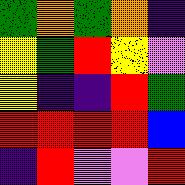[["green", "orange", "green", "orange", "indigo"], ["yellow", "green", "red", "yellow", "violet"], ["yellow", "indigo", "indigo", "red", "green"], ["red", "red", "red", "red", "blue"], ["indigo", "red", "violet", "violet", "red"]]